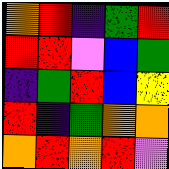[["orange", "red", "indigo", "green", "red"], ["red", "red", "violet", "blue", "green"], ["indigo", "green", "red", "blue", "yellow"], ["red", "indigo", "green", "orange", "orange"], ["orange", "red", "orange", "red", "violet"]]